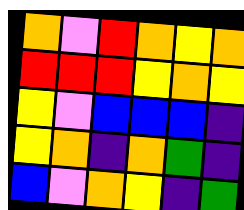[["orange", "violet", "red", "orange", "yellow", "orange"], ["red", "red", "red", "yellow", "orange", "yellow"], ["yellow", "violet", "blue", "blue", "blue", "indigo"], ["yellow", "orange", "indigo", "orange", "green", "indigo"], ["blue", "violet", "orange", "yellow", "indigo", "green"]]